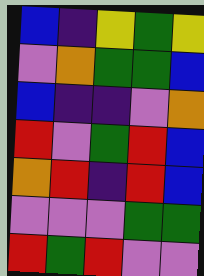[["blue", "indigo", "yellow", "green", "yellow"], ["violet", "orange", "green", "green", "blue"], ["blue", "indigo", "indigo", "violet", "orange"], ["red", "violet", "green", "red", "blue"], ["orange", "red", "indigo", "red", "blue"], ["violet", "violet", "violet", "green", "green"], ["red", "green", "red", "violet", "violet"]]